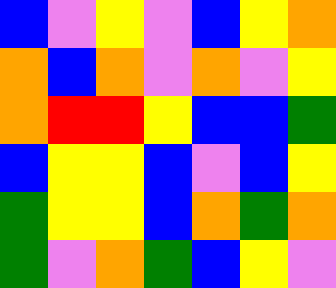[["blue", "violet", "yellow", "violet", "blue", "yellow", "orange"], ["orange", "blue", "orange", "violet", "orange", "violet", "yellow"], ["orange", "red", "red", "yellow", "blue", "blue", "green"], ["blue", "yellow", "yellow", "blue", "violet", "blue", "yellow"], ["green", "yellow", "yellow", "blue", "orange", "green", "orange"], ["green", "violet", "orange", "green", "blue", "yellow", "violet"]]